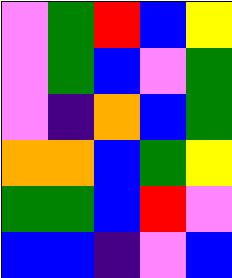[["violet", "green", "red", "blue", "yellow"], ["violet", "green", "blue", "violet", "green"], ["violet", "indigo", "orange", "blue", "green"], ["orange", "orange", "blue", "green", "yellow"], ["green", "green", "blue", "red", "violet"], ["blue", "blue", "indigo", "violet", "blue"]]